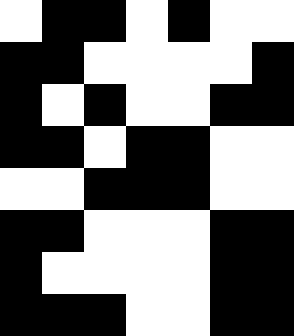[["white", "black", "black", "white", "black", "white", "white"], ["black", "black", "white", "white", "white", "white", "black"], ["black", "white", "black", "white", "white", "black", "black"], ["black", "black", "white", "black", "black", "white", "white"], ["white", "white", "black", "black", "black", "white", "white"], ["black", "black", "white", "white", "white", "black", "black"], ["black", "white", "white", "white", "white", "black", "black"], ["black", "black", "black", "white", "white", "black", "black"]]